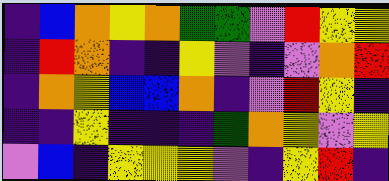[["indigo", "blue", "orange", "yellow", "orange", "green", "green", "violet", "red", "yellow", "yellow"], ["indigo", "red", "orange", "indigo", "indigo", "yellow", "violet", "indigo", "violet", "orange", "red"], ["indigo", "orange", "yellow", "blue", "blue", "orange", "indigo", "violet", "red", "yellow", "indigo"], ["indigo", "indigo", "yellow", "indigo", "indigo", "indigo", "green", "orange", "yellow", "violet", "yellow"], ["violet", "blue", "indigo", "yellow", "yellow", "yellow", "violet", "indigo", "yellow", "red", "indigo"]]